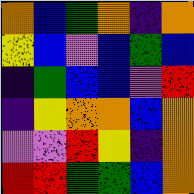[["orange", "blue", "green", "orange", "indigo", "orange"], ["yellow", "blue", "violet", "blue", "green", "blue"], ["indigo", "green", "blue", "blue", "violet", "red"], ["indigo", "yellow", "orange", "orange", "blue", "orange"], ["violet", "violet", "red", "yellow", "indigo", "orange"], ["red", "red", "green", "green", "blue", "orange"]]